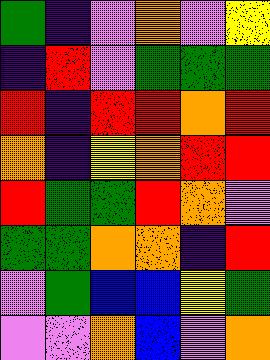[["green", "indigo", "violet", "orange", "violet", "yellow"], ["indigo", "red", "violet", "green", "green", "green"], ["red", "indigo", "red", "red", "orange", "red"], ["orange", "indigo", "yellow", "orange", "red", "red"], ["red", "green", "green", "red", "orange", "violet"], ["green", "green", "orange", "orange", "indigo", "red"], ["violet", "green", "blue", "blue", "yellow", "green"], ["violet", "violet", "orange", "blue", "violet", "orange"]]